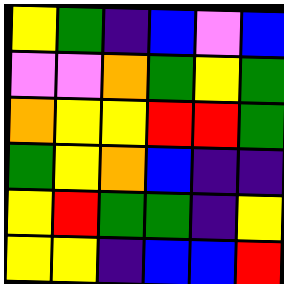[["yellow", "green", "indigo", "blue", "violet", "blue"], ["violet", "violet", "orange", "green", "yellow", "green"], ["orange", "yellow", "yellow", "red", "red", "green"], ["green", "yellow", "orange", "blue", "indigo", "indigo"], ["yellow", "red", "green", "green", "indigo", "yellow"], ["yellow", "yellow", "indigo", "blue", "blue", "red"]]